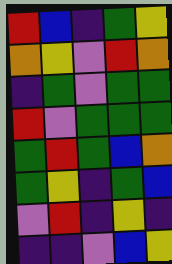[["red", "blue", "indigo", "green", "yellow"], ["orange", "yellow", "violet", "red", "orange"], ["indigo", "green", "violet", "green", "green"], ["red", "violet", "green", "green", "green"], ["green", "red", "green", "blue", "orange"], ["green", "yellow", "indigo", "green", "blue"], ["violet", "red", "indigo", "yellow", "indigo"], ["indigo", "indigo", "violet", "blue", "yellow"]]